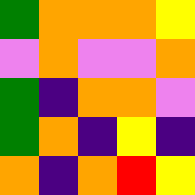[["green", "orange", "orange", "orange", "yellow"], ["violet", "orange", "violet", "violet", "orange"], ["green", "indigo", "orange", "orange", "violet"], ["green", "orange", "indigo", "yellow", "indigo"], ["orange", "indigo", "orange", "red", "yellow"]]